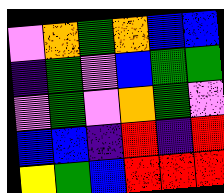[["violet", "orange", "green", "orange", "blue", "blue"], ["indigo", "green", "violet", "blue", "green", "green"], ["violet", "green", "violet", "orange", "green", "violet"], ["blue", "blue", "indigo", "red", "indigo", "red"], ["yellow", "green", "blue", "red", "red", "red"]]